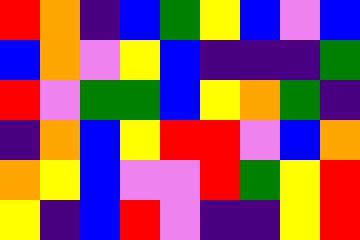[["red", "orange", "indigo", "blue", "green", "yellow", "blue", "violet", "blue"], ["blue", "orange", "violet", "yellow", "blue", "indigo", "indigo", "indigo", "green"], ["red", "violet", "green", "green", "blue", "yellow", "orange", "green", "indigo"], ["indigo", "orange", "blue", "yellow", "red", "red", "violet", "blue", "orange"], ["orange", "yellow", "blue", "violet", "violet", "red", "green", "yellow", "red"], ["yellow", "indigo", "blue", "red", "violet", "indigo", "indigo", "yellow", "red"]]